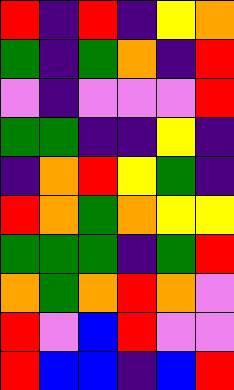[["red", "indigo", "red", "indigo", "yellow", "orange"], ["green", "indigo", "green", "orange", "indigo", "red"], ["violet", "indigo", "violet", "violet", "violet", "red"], ["green", "green", "indigo", "indigo", "yellow", "indigo"], ["indigo", "orange", "red", "yellow", "green", "indigo"], ["red", "orange", "green", "orange", "yellow", "yellow"], ["green", "green", "green", "indigo", "green", "red"], ["orange", "green", "orange", "red", "orange", "violet"], ["red", "violet", "blue", "red", "violet", "violet"], ["red", "blue", "blue", "indigo", "blue", "red"]]